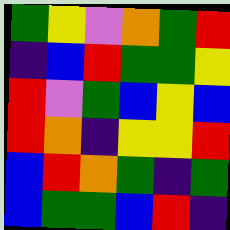[["green", "yellow", "violet", "orange", "green", "red"], ["indigo", "blue", "red", "green", "green", "yellow"], ["red", "violet", "green", "blue", "yellow", "blue"], ["red", "orange", "indigo", "yellow", "yellow", "red"], ["blue", "red", "orange", "green", "indigo", "green"], ["blue", "green", "green", "blue", "red", "indigo"]]